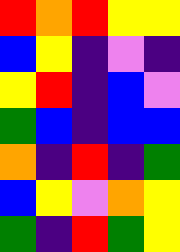[["red", "orange", "red", "yellow", "yellow"], ["blue", "yellow", "indigo", "violet", "indigo"], ["yellow", "red", "indigo", "blue", "violet"], ["green", "blue", "indigo", "blue", "blue"], ["orange", "indigo", "red", "indigo", "green"], ["blue", "yellow", "violet", "orange", "yellow"], ["green", "indigo", "red", "green", "yellow"]]